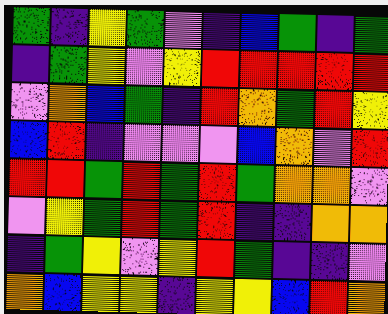[["green", "indigo", "yellow", "green", "violet", "indigo", "blue", "green", "indigo", "green"], ["indigo", "green", "yellow", "violet", "yellow", "red", "red", "red", "red", "red"], ["violet", "orange", "blue", "green", "indigo", "red", "orange", "green", "red", "yellow"], ["blue", "red", "indigo", "violet", "violet", "violet", "blue", "orange", "violet", "red"], ["red", "red", "green", "red", "green", "red", "green", "orange", "orange", "violet"], ["violet", "yellow", "green", "red", "green", "red", "indigo", "indigo", "orange", "orange"], ["indigo", "green", "yellow", "violet", "yellow", "red", "green", "indigo", "indigo", "violet"], ["orange", "blue", "yellow", "yellow", "indigo", "yellow", "yellow", "blue", "red", "orange"]]